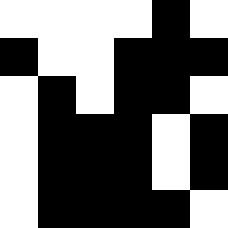[["white", "white", "white", "white", "black", "white"], ["black", "white", "white", "black", "black", "black"], ["white", "black", "white", "black", "black", "white"], ["white", "black", "black", "black", "white", "black"], ["white", "black", "black", "black", "white", "black"], ["white", "black", "black", "black", "black", "white"]]